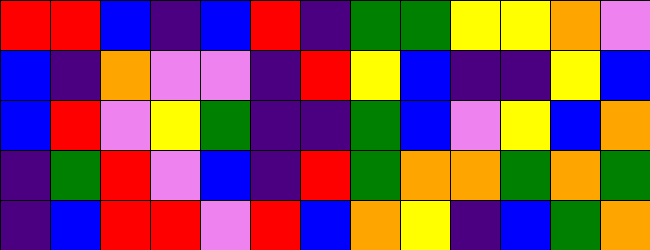[["red", "red", "blue", "indigo", "blue", "red", "indigo", "green", "green", "yellow", "yellow", "orange", "violet"], ["blue", "indigo", "orange", "violet", "violet", "indigo", "red", "yellow", "blue", "indigo", "indigo", "yellow", "blue"], ["blue", "red", "violet", "yellow", "green", "indigo", "indigo", "green", "blue", "violet", "yellow", "blue", "orange"], ["indigo", "green", "red", "violet", "blue", "indigo", "red", "green", "orange", "orange", "green", "orange", "green"], ["indigo", "blue", "red", "red", "violet", "red", "blue", "orange", "yellow", "indigo", "blue", "green", "orange"]]